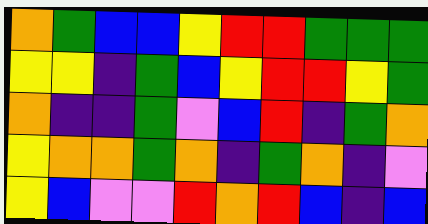[["orange", "green", "blue", "blue", "yellow", "red", "red", "green", "green", "green"], ["yellow", "yellow", "indigo", "green", "blue", "yellow", "red", "red", "yellow", "green"], ["orange", "indigo", "indigo", "green", "violet", "blue", "red", "indigo", "green", "orange"], ["yellow", "orange", "orange", "green", "orange", "indigo", "green", "orange", "indigo", "violet"], ["yellow", "blue", "violet", "violet", "red", "orange", "red", "blue", "indigo", "blue"]]